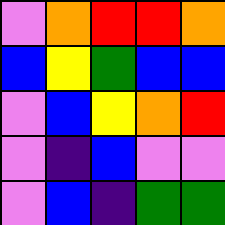[["violet", "orange", "red", "red", "orange"], ["blue", "yellow", "green", "blue", "blue"], ["violet", "blue", "yellow", "orange", "red"], ["violet", "indigo", "blue", "violet", "violet"], ["violet", "blue", "indigo", "green", "green"]]